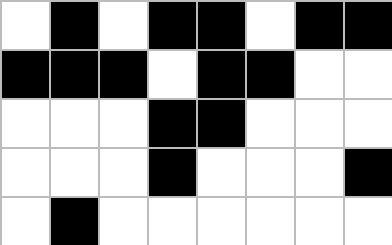[["white", "black", "white", "black", "black", "white", "black", "black"], ["black", "black", "black", "white", "black", "black", "white", "white"], ["white", "white", "white", "black", "black", "white", "white", "white"], ["white", "white", "white", "black", "white", "white", "white", "black"], ["white", "black", "white", "white", "white", "white", "white", "white"]]